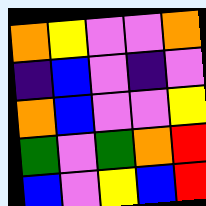[["orange", "yellow", "violet", "violet", "orange"], ["indigo", "blue", "violet", "indigo", "violet"], ["orange", "blue", "violet", "violet", "yellow"], ["green", "violet", "green", "orange", "red"], ["blue", "violet", "yellow", "blue", "red"]]